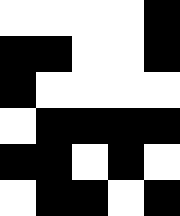[["white", "white", "white", "white", "black"], ["black", "black", "white", "white", "black"], ["black", "white", "white", "white", "white"], ["white", "black", "black", "black", "black"], ["black", "black", "white", "black", "white"], ["white", "black", "black", "white", "black"]]